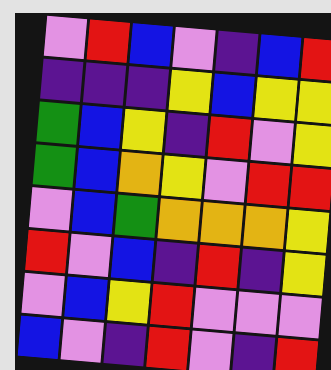[["violet", "red", "blue", "violet", "indigo", "blue", "red"], ["indigo", "indigo", "indigo", "yellow", "blue", "yellow", "yellow"], ["green", "blue", "yellow", "indigo", "red", "violet", "yellow"], ["green", "blue", "orange", "yellow", "violet", "red", "red"], ["violet", "blue", "green", "orange", "orange", "orange", "yellow"], ["red", "violet", "blue", "indigo", "red", "indigo", "yellow"], ["violet", "blue", "yellow", "red", "violet", "violet", "violet"], ["blue", "violet", "indigo", "red", "violet", "indigo", "red"]]